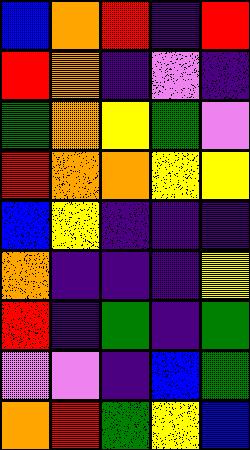[["blue", "orange", "red", "indigo", "red"], ["red", "orange", "indigo", "violet", "indigo"], ["green", "orange", "yellow", "green", "violet"], ["red", "orange", "orange", "yellow", "yellow"], ["blue", "yellow", "indigo", "indigo", "indigo"], ["orange", "indigo", "indigo", "indigo", "yellow"], ["red", "indigo", "green", "indigo", "green"], ["violet", "violet", "indigo", "blue", "green"], ["orange", "red", "green", "yellow", "blue"]]